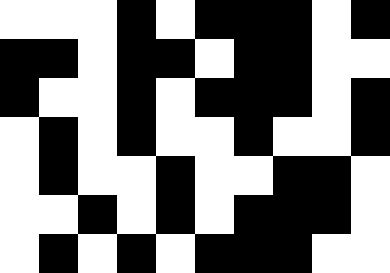[["white", "white", "white", "black", "white", "black", "black", "black", "white", "black"], ["black", "black", "white", "black", "black", "white", "black", "black", "white", "white"], ["black", "white", "white", "black", "white", "black", "black", "black", "white", "black"], ["white", "black", "white", "black", "white", "white", "black", "white", "white", "black"], ["white", "black", "white", "white", "black", "white", "white", "black", "black", "white"], ["white", "white", "black", "white", "black", "white", "black", "black", "black", "white"], ["white", "black", "white", "black", "white", "black", "black", "black", "white", "white"]]